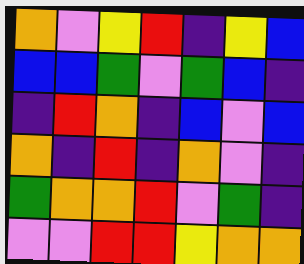[["orange", "violet", "yellow", "red", "indigo", "yellow", "blue"], ["blue", "blue", "green", "violet", "green", "blue", "indigo"], ["indigo", "red", "orange", "indigo", "blue", "violet", "blue"], ["orange", "indigo", "red", "indigo", "orange", "violet", "indigo"], ["green", "orange", "orange", "red", "violet", "green", "indigo"], ["violet", "violet", "red", "red", "yellow", "orange", "orange"]]